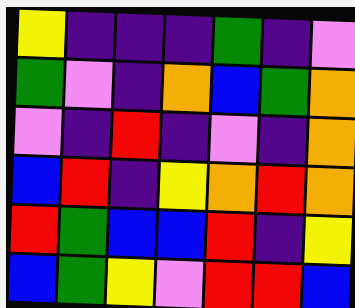[["yellow", "indigo", "indigo", "indigo", "green", "indigo", "violet"], ["green", "violet", "indigo", "orange", "blue", "green", "orange"], ["violet", "indigo", "red", "indigo", "violet", "indigo", "orange"], ["blue", "red", "indigo", "yellow", "orange", "red", "orange"], ["red", "green", "blue", "blue", "red", "indigo", "yellow"], ["blue", "green", "yellow", "violet", "red", "red", "blue"]]